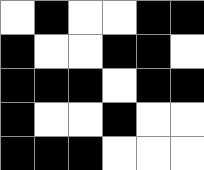[["white", "black", "white", "white", "black", "black"], ["black", "white", "white", "black", "black", "white"], ["black", "black", "black", "white", "black", "black"], ["black", "white", "white", "black", "white", "white"], ["black", "black", "black", "white", "white", "white"]]